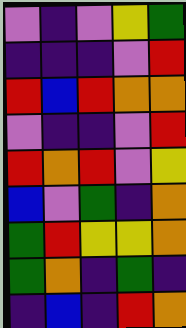[["violet", "indigo", "violet", "yellow", "green"], ["indigo", "indigo", "indigo", "violet", "red"], ["red", "blue", "red", "orange", "orange"], ["violet", "indigo", "indigo", "violet", "red"], ["red", "orange", "red", "violet", "yellow"], ["blue", "violet", "green", "indigo", "orange"], ["green", "red", "yellow", "yellow", "orange"], ["green", "orange", "indigo", "green", "indigo"], ["indigo", "blue", "indigo", "red", "orange"]]